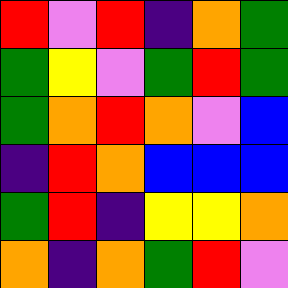[["red", "violet", "red", "indigo", "orange", "green"], ["green", "yellow", "violet", "green", "red", "green"], ["green", "orange", "red", "orange", "violet", "blue"], ["indigo", "red", "orange", "blue", "blue", "blue"], ["green", "red", "indigo", "yellow", "yellow", "orange"], ["orange", "indigo", "orange", "green", "red", "violet"]]